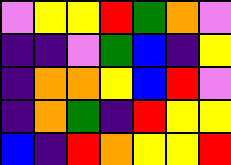[["violet", "yellow", "yellow", "red", "green", "orange", "violet"], ["indigo", "indigo", "violet", "green", "blue", "indigo", "yellow"], ["indigo", "orange", "orange", "yellow", "blue", "red", "violet"], ["indigo", "orange", "green", "indigo", "red", "yellow", "yellow"], ["blue", "indigo", "red", "orange", "yellow", "yellow", "red"]]